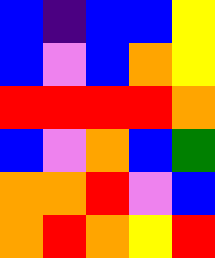[["blue", "indigo", "blue", "blue", "yellow"], ["blue", "violet", "blue", "orange", "yellow"], ["red", "red", "red", "red", "orange"], ["blue", "violet", "orange", "blue", "green"], ["orange", "orange", "red", "violet", "blue"], ["orange", "red", "orange", "yellow", "red"]]